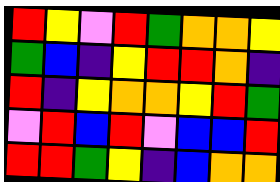[["red", "yellow", "violet", "red", "green", "orange", "orange", "yellow"], ["green", "blue", "indigo", "yellow", "red", "red", "orange", "indigo"], ["red", "indigo", "yellow", "orange", "orange", "yellow", "red", "green"], ["violet", "red", "blue", "red", "violet", "blue", "blue", "red"], ["red", "red", "green", "yellow", "indigo", "blue", "orange", "orange"]]